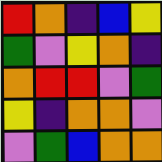[["red", "orange", "indigo", "blue", "yellow"], ["green", "violet", "yellow", "orange", "indigo"], ["orange", "red", "red", "violet", "green"], ["yellow", "indigo", "orange", "orange", "violet"], ["violet", "green", "blue", "orange", "orange"]]